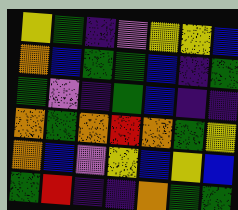[["yellow", "green", "indigo", "violet", "yellow", "yellow", "blue"], ["orange", "blue", "green", "green", "blue", "indigo", "green"], ["green", "violet", "indigo", "green", "blue", "indigo", "indigo"], ["orange", "green", "orange", "red", "orange", "green", "yellow"], ["orange", "blue", "violet", "yellow", "blue", "yellow", "blue"], ["green", "red", "indigo", "indigo", "orange", "green", "green"]]